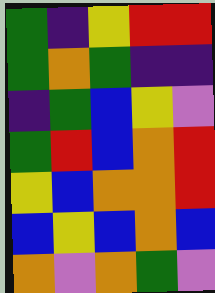[["green", "indigo", "yellow", "red", "red"], ["green", "orange", "green", "indigo", "indigo"], ["indigo", "green", "blue", "yellow", "violet"], ["green", "red", "blue", "orange", "red"], ["yellow", "blue", "orange", "orange", "red"], ["blue", "yellow", "blue", "orange", "blue"], ["orange", "violet", "orange", "green", "violet"]]